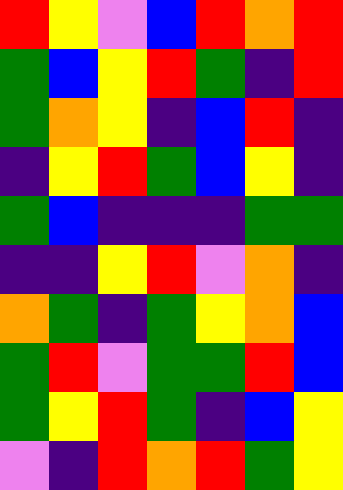[["red", "yellow", "violet", "blue", "red", "orange", "red"], ["green", "blue", "yellow", "red", "green", "indigo", "red"], ["green", "orange", "yellow", "indigo", "blue", "red", "indigo"], ["indigo", "yellow", "red", "green", "blue", "yellow", "indigo"], ["green", "blue", "indigo", "indigo", "indigo", "green", "green"], ["indigo", "indigo", "yellow", "red", "violet", "orange", "indigo"], ["orange", "green", "indigo", "green", "yellow", "orange", "blue"], ["green", "red", "violet", "green", "green", "red", "blue"], ["green", "yellow", "red", "green", "indigo", "blue", "yellow"], ["violet", "indigo", "red", "orange", "red", "green", "yellow"]]